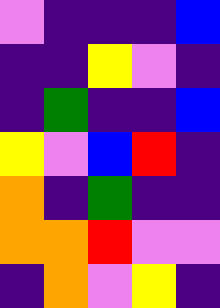[["violet", "indigo", "indigo", "indigo", "blue"], ["indigo", "indigo", "yellow", "violet", "indigo"], ["indigo", "green", "indigo", "indigo", "blue"], ["yellow", "violet", "blue", "red", "indigo"], ["orange", "indigo", "green", "indigo", "indigo"], ["orange", "orange", "red", "violet", "violet"], ["indigo", "orange", "violet", "yellow", "indigo"]]